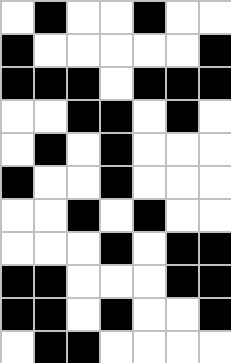[["white", "black", "white", "white", "black", "white", "white"], ["black", "white", "white", "white", "white", "white", "black"], ["black", "black", "black", "white", "black", "black", "black"], ["white", "white", "black", "black", "white", "black", "white"], ["white", "black", "white", "black", "white", "white", "white"], ["black", "white", "white", "black", "white", "white", "white"], ["white", "white", "black", "white", "black", "white", "white"], ["white", "white", "white", "black", "white", "black", "black"], ["black", "black", "white", "white", "white", "black", "black"], ["black", "black", "white", "black", "white", "white", "black"], ["white", "black", "black", "white", "white", "white", "white"]]